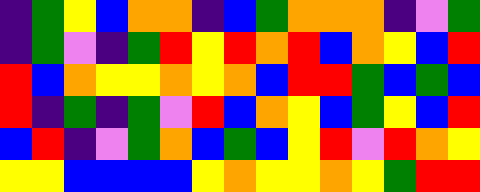[["indigo", "green", "yellow", "blue", "orange", "orange", "indigo", "blue", "green", "orange", "orange", "orange", "indigo", "violet", "green"], ["indigo", "green", "violet", "indigo", "green", "red", "yellow", "red", "orange", "red", "blue", "orange", "yellow", "blue", "red"], ["red", "blue", "orange", "yellow", "yellow", "orange", "yellow", "orange", "blue", "red", "red", "green", "blue", "green", "blue"], ["red", "indigo", "green", "indigo", "green", "violet", "red", "blue", "orange", "yellow", "blue", "green", "yellow", "blue", "red"], ["blue", "red", "indigo", "violet", "green", "orange", "blue", "green", "blue", "yellow", "red", "violet", "red", "orange", "yellow"], ["yellow", "yellow", "blue", "blue", "blue", "blue", "yellow", "orange", "yellow", "yellow", "orange", "yellow", "green", "red", "red"]]